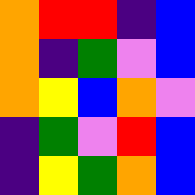[["orange", "red", "red", "indigo", "blue"], ["orange", "indigo", "green", "violet", "blue"], ["orange", "yellow", "blue", "orange", "violet"], ["indigo", "green", "violet", "red", "blue"], ["indigo", "yellow", "green", "orange", "blue"]]